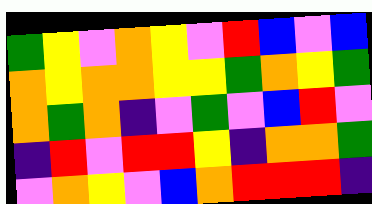[["green", "yellow", "violet", "orange", "yellow", "violet", "red", "blue", "violet", "blue"], ["orange", "yellow", "orange", "orange", "yellow", "yellow", "green", "orange", "yellow", "green"], ["orange", "green", "orange", "indigo", "violet", "green", "violet", "blue", "red", "violet"], ["indigo", "red", "violet", "red", "red", "yellow", "indigo", "orange", "orange", "green"], ["violet", "orange", "yellow", "violet", "blue", "orange", "red", "red", "red", "indigo"]]